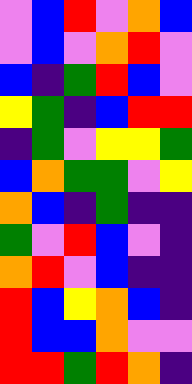[["violet", "blue", "red", "violet", "orange", "blue"], ["violet", "blue", "violet", "orange", "red", "violet"], ["blue", "indigo", "green", "red", "blue", "violet"], ["yellow", "green", "indigo", "blue", "red", "red"], ["indigo", "green", "violet", "yellow", "yellow", "green"], ["blue", "orange", "green", "green", "violet", "yellow"], ["orange", "blue", "indigo", "green", "indigo", "indigo"], ["green", "violet", "red", "blue", "violet", "indigo"], ["orange", "red", "violet", "blue", "indigo", "indigo"], ["red", "blue", "yellow", "orange", "blue", "indigo"], ["red", "blue", "blue", "orange", "violet", "violet"], ["red", "red", "green", "red", "orange", "indigo"]]